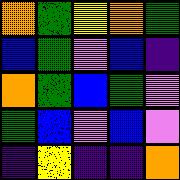[["orange", "green", "yellow", "orange", "green"], ["blue", "green", "violet", "blue", "indigo"], ["orange", "green", "blue", "green", "violet"], ["green", "blue", "violet", "blue", "violet"], ["indigo", "yellow", "indigo", "indigo", "orange"]]